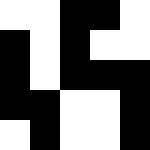[["white", "white", "black", "black", "white"], ["black", "white", "black", "white", "white"], ["black", "white", "black", "black", "black"], ["black", "black", "white", "white", "black"], ["white", "black", "white", "white", "black"]]